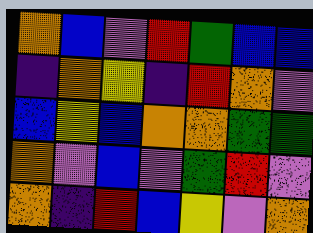[["orange", "blue", "violet", "red", "green", "blue", "blue"], ["indigo", "orange", "yellow", "indigo", "red", "orange", "violet"], ["blue", "yellow", "blue", "orange", "orange", "green", "green"], ["orange", "violet", "blue", "violet", "green", "red", "violet"], ["orange", "indigo", "red", "blue", "yellow", "violet", "orange"]]